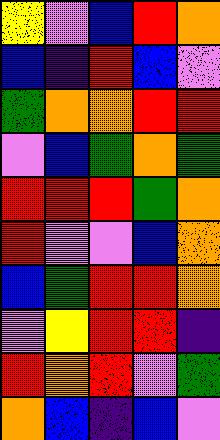[["yellow", "violet", "blue", "red", "orange"], ["blue", "indigo", "red", "blue", "violet"], ["green", "orange", "orange", "red", "red"], ["violet", "blue", "green", "orange", "green"], ["red", "red", "red", "green", "orange"], ["red", "violet", "violet", "blue", "orange"], ["blue", "green", "red", "red", "orange"], ["violet", "yellow", "red", "red", "indigo"], ["red", "orange", "red", "violet", "green"], ["orange", "blue", "indigo", "blue", "violet"]]